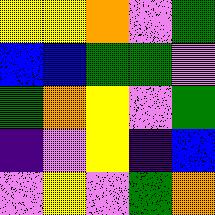[["yellow", "yellow", "orange", "violet", "green"], ["blue", "blue", "green", "green", "violet"], ["green", "orange", "yellow", "violet", "green"], ["indigo", "violet", "yellow", "indigo", "blue"], ["violet", "yellow", "violet", "green", "orange"]]